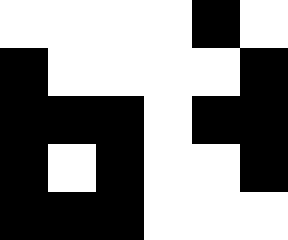[["white", "white", "white", "white", "black", "white"], ["black", "white", "white", "white", "white", "black"], ["black", "black", "black", "white", "black", "black"], ["black", "white", "black", "white", "white", "black"], ["black", "black", "black", "white", "white", "white"]]